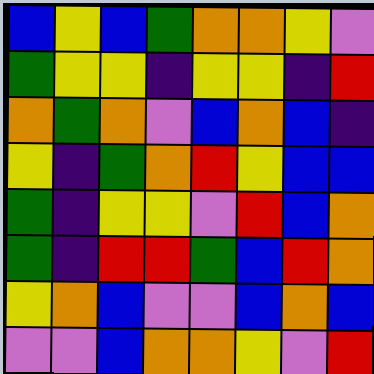[["blue", "yellow", "blue", "green", "orange", "orange", "yellow", "violet"], ["green", "yellow", "yellow", "indigo", "yellow", "yellow", "indigo", "red"], ["orange", "green", "orange", "violet", "blue", "orange", "blue", "indigo"], ["yellow", "indigo", "green", "orange", "red", "yellow", "blue", "blue"], ["green", "indigo", "yellow", "yellow", "violet", "red", "blue", "orange"], ["green", "indigo", "red", "red", "green", "blue", "red", "orange"], ["yellow", "orange", "blue", "violet", "violet", "blue", "orange", "blue"], ["violet", "violet", "blue", "orange", "orange", "yellow", "violet", "red"]]